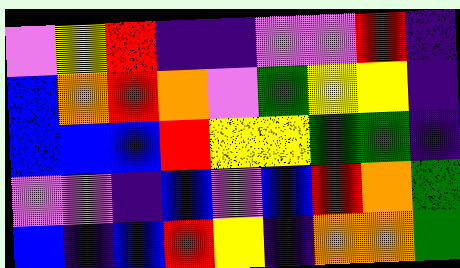[["violet", "yellow", "red", "indigo", "indigo", "violet", "violet", "red", "indigo"], ["blue", "orange", "red", "orange", "violet", "green", "yellow", "yellow", "indigo"], ["blue", "blue", "blue", "red", "yellow", "yellow", "green", "green", "indigo"], ["violet", "violet", "indigo", "blue", "violet", "blue", "red", "orange", "green"], ["blue", "indigo", "blue", "red", "yellow", "indigo", "orange", "orange", "green"]]